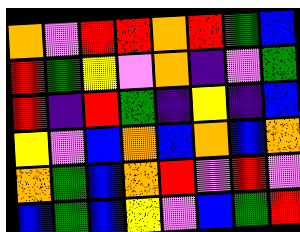[["orange", "violet", "red", "red", "orange", "red", "green", "blue"], ["red", "green", "yellow", "violet", "orange", "indigo", "violet", "green"], ["red", "indigo", "red", "green", "indigo", "yellow", "indigo", "blue"], ["yellow", "violet", "blue", "orange", "blue", "orange", "blue", "orange"], ["orange", "green", "blue", "orange", "red", "violet", "red", "violet"], ["blue", "green", "blue", "yellow", "violet", "blue", "green", "red"]]